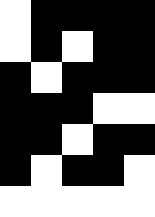[["white", "black", "black", "black", "black"], ["white", "black", "white", "black", "black"], ["black", "white", "black", "black", "black"], ["black", "black", "black", "white", "white"], ["black", "black", "white", "black", "black"], ["black", "white", "black", "black", "white"], ["white", "white", "white", "white", "white"]]